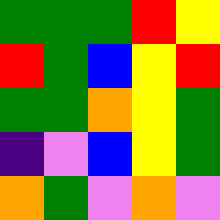[["green", "green", "green", "red", "yellow"], ["red", "green", "blue", "yellow", "red"], ["green", "green", "orange", "yellow", "green"], ["indigo", "violet", "blue", "yellow", "green"], ["orange", "green", "violet", "orange", "violet"]]